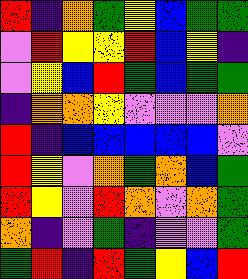[["red", "indigo", "orange", "green", "yellow", "blue", "green", "green"], ["violet", "red", "yellow", "yellow", "red", "blue", "yellow", "indigo"], ["violet", "yellow", "blue", "red", "green", "blue", "green", "green"], ["indigo", "orange", "orange", "yellow", "violet", "violet", "violet", "orange"], ["red", "indigo", "blue", "blue", "blue", "blue", "blue", "violet"], ["red", "yellow", "violet", "orange", "green", "orange", "blue", "green"], ["red", "yellow", "violet", "red", "orange", "violet", "orange", "green"], ["orange", "indigo", "violet", "green", "indigo", "violet", "violet", "green"], ["green", "red", "indigo", "red", "green", "yellow", "blue", "red"]]